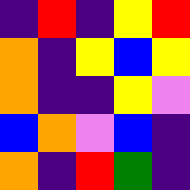[["indigo", "red", "indigo", "yellow", "red"], ["orange", "indigo", "yellow", "blue", "yellow"], ["orange", "indigo", "indigo", "yellow", "violet"], ["blue", "orange", "violet", "blue", "indigo"], ["orange", "indigo", "red", "green", "indigo"]]